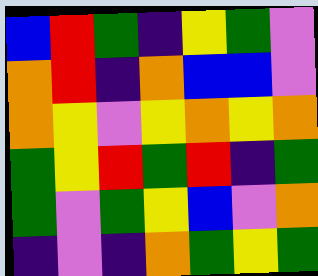[["blue", "red", "green", "indigo", "yellow", "green", "violet"], ["orange", "red", "indigo", "orange", "blue", "blue", "violet"], ["orange", "yellow", "violet", "yellow", "orange", "yellow", "orange"], ["green", "yellow", "red", "green", "red", "indigo", "green"], ["green", "violet", "green", "yellow", "blue", "violet", "orange"], ["indigo", "violet", "indigo", "orange", "green", "yellow", "green"]]